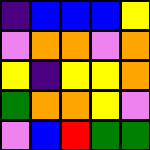[["indigo", "blue", "blue", "blue", "yellow"], ["violet", "orange", "orange", "violet", "orange"], ["yellow", "indigo", "yellow", "yellow", "orange"], ["green", "orange", "orange", "yellow", "violet"], ["violet", "blue", "red", "green", "green"]]